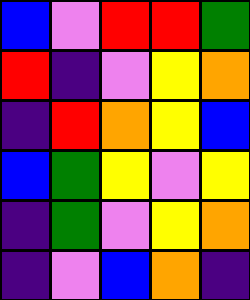[["blue", "violet", "red", "red", "green"], ["red", "indigo", "violet", "yellow", "orange"], ["indigo", "red", "orange", "yellow", "blue"], ["blue", "green", "yellow", "violet", "yellow"], ["indigo", "green", "violet", "yellow", "orange"], ["indigo", "violet", "blue", "orange", "indigo"]]